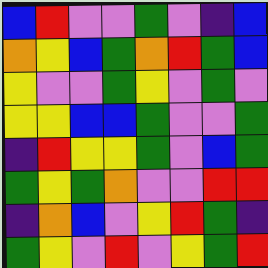[["blue", "red", "violet", "violet", "green", "violet", "indigo", "blue"], ["orange", "yellow", "blue", "green", "orange", "red", "green", "blue"], ["yellow", "violet", "violet", "green", "yellow", "violet", "green", "violet"], ["yellow", "yellow", "blue", "blue", "green", "violet", "violet", "green"], ["indigo", "red", "yellow", "yellow", "green", "violet", "blue", "green"], ["green", "yellow", "green", "orange", "violet", "violet", "red", "red"], ["indigo", "orange", "blue", "violet", "yellow", "red", "green", "indigo"], ["green", "yellow", "violet", "red", "violet", "yellow", "green", "red"]]